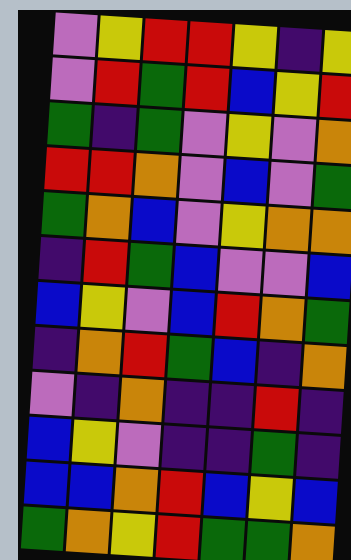[["violet", "yellow", "red", "red", "yellow", "indigo", "yellow"], ["violet", "red", "green", "red", "blue", "yellow", "red"], ["green", "indigo", "green", "violet", "yellow", "violet", "orange"], ["red", "red", "orange", "violet", "blue", "violet", "green"], ["green", "orange", "blue", "violet", "yellow", "orange", "orange"], ["indigo", "red", "green", "blue", "violet", "violet", "blue"], ["blue", "yellow", "violet", "blue", "red", "orange", "green"], ["indigo", "orange", "red", "green", "blue", "indigo", "orange"], ["violet", "indigo", "orange", "indigo", "indigo", "red", "indigo"], ["blue", "yellow", "violet", "indigo", "indigo", "green", "indigo"], ["blue", "blue", "orange", "red", "blue", "yellow", "blue"], ["green", "orange", "yellow", "red", "green", "green", "orange"]]